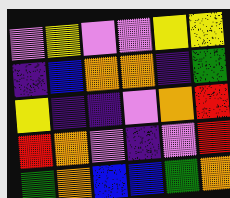[["violet", "yellow", "violet", "violet", "yellow", "yellow"], ["indigo", "blue", "orange", "orange", "indigo", "green"], ["yellow", "indigo", "indigo", "violet", "orange", "red"], ["red", "orange", "violet", "indigo", "violet", "red"], ["green", "orange", "blue", "blue", "green", "orange"]]